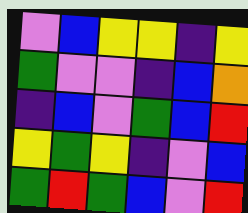[["violet", "blue", "yellow", "yellow", "indigo", "yellow"], ["green", "violet", "violet", "indigo", "blue", "orange"], ["indigo", "blue", "violet", "green", "blue", "red"], ["yellow", "green", "yellow", "indigo", "violet", "blue"], ["green", "red", "green", "blue", "violet", "red"]]